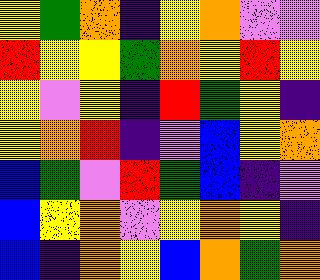[["yellow", "green", "orange", "indigo", "yellow", "orange", "violet", "violet"], ["red", "yellow", "yellow", "green", "orange", "yellow", "red", "yellow"], ["yellow", "violet", "yellow", "indigo", "red", "green", "yellow", "indigo"], ["yellow", "orange", "red", "indigo", "violet", "blue", "yellow", "orange"], ["blue", "green", "violet", "red", "green", "blue", "indigo", "violet"], ["blue", "yellow", "orange", "violet", "yellow", "orange", "yellow", "indigo"], ["blue", "indigo", "orange", "yellow", "blue", "orange", "green", "orange"]]